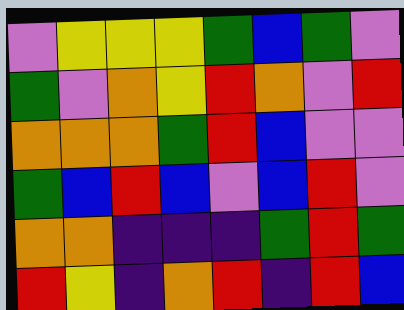[["violet", "yellow", "yellow", "yellow", "green", "blue", "green", "violet"], ["green", "violet", "orange", "yellow", "red", "orange", "violet", "red"], ["orange", "orange", "orange", "green", "red", "blue", "violet", "violet"], ["green", "blue", "red", "blue", "violet", "blue", "red", "violet"], ["orange", "orange", "indigo", "indigo", "indigo", "green", "red", "green"], ["red", "yellow", "indigo", "orange", "red", "indigo", "red", "blue"]]